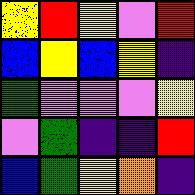[["yellow", "red", "yellow", "violet", "red"], ["blue", "yellow", "blue", "yellow", "indigo"], ["green", "violet", "violet", "violet", "yellow"], ["violet", "green", "indigo", "indigo", "red"], ["blue", "green", "yellow", "orange", "indigo"]]